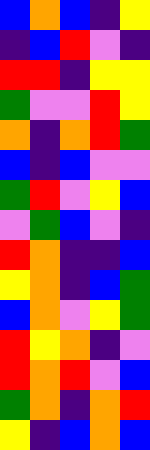[["blue", "orange", "blue", "indigo", "yellow"], ["indigo", "blue", "red", "violet", "indigo"], ["red", "red", "indigo", "yellow", "yellow"], ["green", "violet", "violet", "red", "yellow"], ["orange", "indigo", "orange", "red", "green"], ["blue", "indigo", "blue", "violet", "violet"], ["green", "red", "violet", "yellow", "blue"], ["violet", "green", "blue", "violet", "indigo"], ["red", "orange", "indigo", "indigo", "blue"], ["yellow", "orange", "indigo", "blue", "green"], ["blue", "orange", "violet", "yellow", "green"], ["red", "yellow", "orange", "indigo", "violet"], ["red", "orange", "red", "violet", "blue"], ["green", "orange", "indigo", "orange", "red"], ["yellow", "indigo", "blue", "orange", "blue"]]